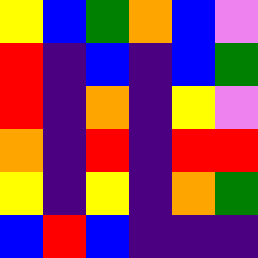[["yellow", "blue", "green", "orange", "blue", "violet"], ["red", "indigo", "blue", "indigo", "blue", "green"], ["red", "indigo", "orange", "indigo", "yellow", "violet"], ["orange", "indigo", "red", "indigo", "red", "red"], ["yellow", "indigo", "yellow", "indigo", "orange", "green"], ["blue", "red", "blue", "indigo", "indigo", "indigo"]]